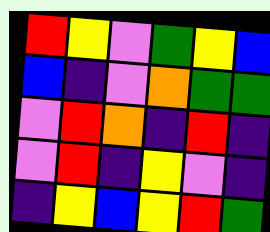[["red", "yellow", "violet", "green", "yellow", "blue"], ["blue", "indigo", "violet", "orange", "green", "green"], ["violet", "red", "orange", "indigo", "red", "indigo"], ["violet", "red", "indigo", "yellow", "violet", "indigo"], ["indigo", "yellow", "blue", "yellow", "red", "green"]]